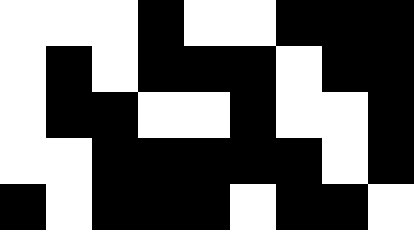[["white", "white", "white", "black", "white", "white", "black", "black", "black"], ["white", "black", "white", "black", "black", "black", "white", "black", "black"], ["white", "black", "black", "white", "white", "black", "white", "white", "black"], ["white", "white", "black", "black", "black", "black", "black", "white", "black"], ["black", "white", "black", "black", "black", "white", "black", "black", "white"]]